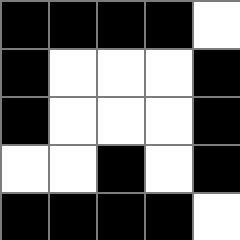[["black", "black", "black", "black", "white"], ["black", "white", "white", "white", "black"], ["black", "white", "white", "white", "black"], ["white", "white", "black", "white", "black"], ["black", "black", "black", "black", "white"]]